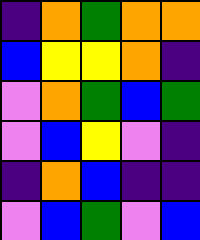[["indigo", "orange", "green", "orange", "orange"], ["blue", "yellow", "yellow", "orange", "indigo"], ["violet", "orange", "green", "blue", "green"], ["violet", "blue", "yellow", "violet", "indigo"], ["indigo", "orange", "blue", "indigo", "indigo"], ["violet", "blue", "green", "violet", "blue"]]